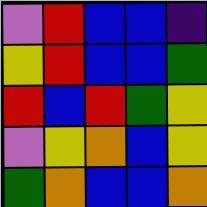[["violet", "red", "blue", "blue", "indigo"], ["yellow", "red", "blue", "blue", "green"], ["red", "blue", "red", "green", "yellow"], ["violet", "yellow", "orange", "blue", "yellow"], ["green", "orange", "blue", "blue", "orange"]]